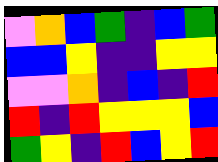[["violet", "orange", "blue", "green", "indigo", "blue", "green"], ["blue", "blue", "yellow", "indigo", "indigo", "yellow", "yellow"], ["violet", "violet", "orange", "indigo", "blue", "indigo", "red"], ["red", "indigo", "red", "yellow", "yellow", "yellow", "blue"], ["green", "yellow", "indigo", "red", "blue", "yellow", "red"]]